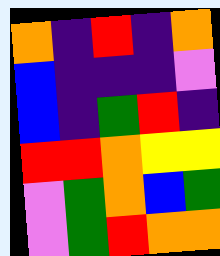[["orange", "indigo", "red", "indigo", "orange"], ["blue", "indigo", "indigo", "indigo", "violet"], ["blue", "indigo", "green", "red", "indigo"], ["red", "red", "orange", "yellow", "yellow"], ["violet", "green", "orange", "blue", "green"], ["violet", "green", "red", "orange", "orange"]]